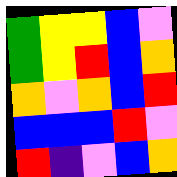[["green", "yellow", "yellow", "blue", "violet"], ["green", "yellow", "red", "blue", "orange"], ["orange", "violet", "orange", "blue", "red"], ["blue", "blue", "blue", "red", "violet"], ["red", "indigo", "violet", "blue", "orange"]]